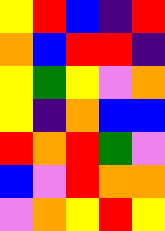[["yellow", "red", "blue", "indigo", "red"], ["orange", "blue", "red", "red", "indigo"], ["yellow", "green", "yellow", "violet", "orange"], ["yellow", "indigo", "orange", "blue", "blue"], ["red", "orange", "red", "green", "violet"], ["blue", "violet", "red", "orange", "orange"], ["violet", "orange", "yellow", "red", "yellow"]]